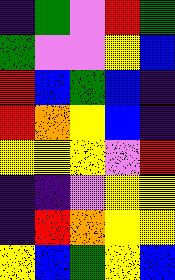[["indigo", "green", "violet", "red", "green"], ["green", "violet", "violet", "yellow", "blue"], ["red", "blue", "green", "blue", "indigo"], ["red", "orange", "yellow", "blue", "indigo"], ["yellow", "yellow", "yellow", "violet", "red"], ["indigo", "indigo", "violet", "yellow", "yellow"], ["indigo", "red", "orange", "yellow", "yellow"], ["yellow", "blue", "green", "yellow", "blue"]]